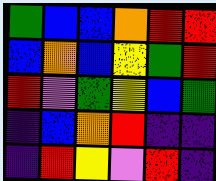[["green", "blue", "blue", "orange", "red", "red"], ["blue", "orange", "blue", "yellow", "green", "red"], ["red", "violet", "green", "yellow", "blue", "green"], ["indigo", "blue", "orange", "red", "indigo", "indigo"], ["indigo", "red", "yellow", "violet", "red", "indigo"]]